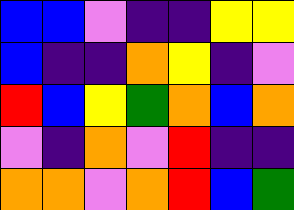[["blue", "blue", "violet", "indigo", "indigo", "yellow", "yellow"], ["blue", "indigo", "indigo", "orange", "yellow", "indigo", "violet"], ["red", "blue", "yellow", "green", "orange", "blue", "orange"], ["violet", "indigo", "orange", "violet", "red", "indigo", "indigo"], ["orange", "orange", "violet", "orange", "red", "blue", "green"]]